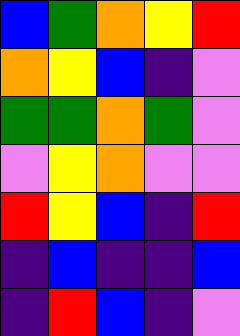[["blue", "green", "orange", "yellow", "red"], ["orange", "yellow", "blue", "indigo", "violet"], ["green", "green", "orange", "green", "violet"], ["violet", "yellow", "orange", "violet", "violet"], ["red", "yellow", "blue", "indigo", "red"], ["indigo", "blue", "indigo", "indigo", "blue"], ["indigo", "red", "blue", "indigo", "violet"]]